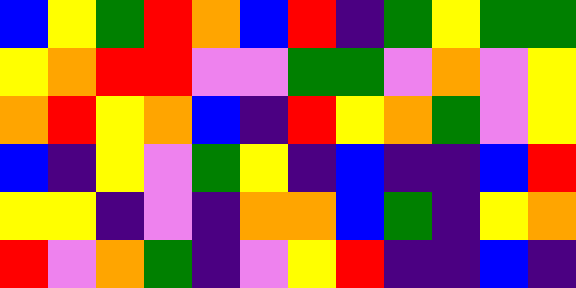[["blue", "yellow", "green", "red", "orange", "blue", "red", "indigo", "green", "yellow", "green", "green"], ["yellow", "orange", "red", "red", "violet", "violet", "green", "green", "violet", "orange", "violet", "yellow"], ["orange", "red", "yellow", "orange", "blue", "indigo", "red", "yellow", "orange", "green", "violet", "yellow"], ["blue", "indigo", "yellow", "violet", "green", "yellow", "indigo", "blue", "indigo", "indigo", "blue", "red"], ["yellow", "yellow", "indigo", "violet", "indigo", "orange", "orange", "blue", "green", "indigo", "yellow", "orange"], ["red", "violet", "orange", "green", "indigo", "violet", "yellow", "red", "indigo", "indigo", "blue", "indigo"]]